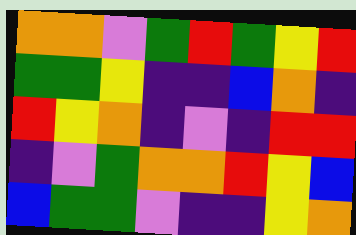[["orange", "orange", "violet", "green", "red", "green", "yellow", "red"], ["green", "green", "yellow", "indigo", "indigo", "blue", "orange", "indigo"], ["red", "yellow", "orange", "indigo", "violet", "indigo", "red", "red"], ["indigo", "violet", "green", "orange", "orange", "red", "yellow", "blue"], ["blue", "green", "green", "violet", "indigo", "indigo", "yellow", "orange"]]